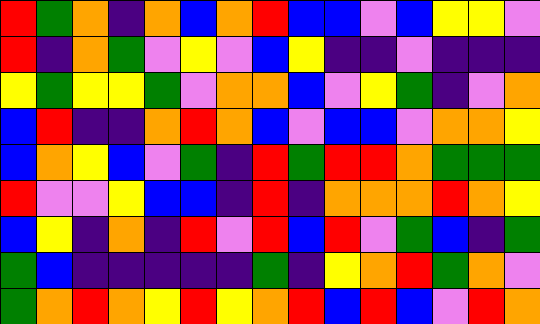[["red", "green", "orange", "indigo", "orange", "blue", "orange", "red", "blue", "blue", "violet", "blue", "yellow", "yellow", "violet"], ["red", "indigo", "orange", "green", "violet", "yellow", "violet", "blue", "yellow", "indigo", "indigo", "violet", "indigo", "indigo", "indigo"], ["yellow", "green", "yellow", "yellow", "green", "violet", "orange", "orange", "blue", "violet", "yellow", "green", "indigo", "violet", "orange"], ["blue", "red", "indigo", "indigo", "orange", "red", "orange", "blue", "violet", "blue", "blue", "violet", "orange", "orange", "yellow"], ["blue", "orange", "yellow", "blue", "violet", "green", "indigo", "red", "green", "red", "red", "orange", "green", "green", "green"], ["red", "violet", "violet", "yellow", "blue", "blue", "indigo", "red", "indigo", "orange", "orange", "orange", "red", "orange", "yellow"], ["blue", "yellow", "indigo", "orange", "indigo", "red", "violet", "red", "blue", "red", "violet", "green", "blue", "indigo", "green"], ["green", "blue", "indigo", "indigo", "indigo", "indigo", "indigo", "green", "indigo", "yellow", "orange", "red", "green", "orange", "violet"], ["green", "orange", "red", "orange", "yellow", "red", "yellow", "orange", "red", "blue", "red", "blue", "violet", "red", "orange"]]